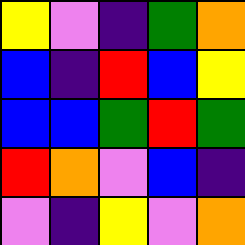[["yellow", "violet", "indigo", "green", "orange"], ["blue", "indigo", "red", "blue", "yellow"], ["blue", "blue", "green", "red", "green"], ["red", "orange", "violet", "blue", "indigo"], ["violet", "indigo", "yellow", "violet", "orange"]]